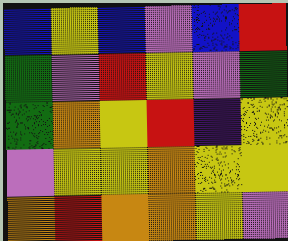[["blue", "yellow", "blue", "violet", "blue", "red"], ["green", "violet", "red", "yellow", "violet", "green"], ["green", "orange", "yellow", "red", "indigo", "yellow"], ["violet", "yellow", "yellow", "orange", "yellow", "yellow"], ["orange", "red", "orange", "orange", "yellow", "violet"]]